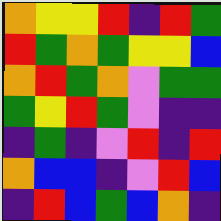[["orange", "yellow", "yellow", "red", "indigo", "red", "green"], ["red", "green", "orange", "green", "yellow", "yellow", "blue"], ["orange", "red", "green", "orange", "violet", "green", "green"], ["green", "yellow", "red", "green", "violet", "indigo", "indigo"], ["indigo", "green", "indigo", "violet", "red", "indigo", "red"], ["orange", "blue", "blue", "indigo", "violet", "red", "blue"], ["indigo", "red", "blue", "green", "blue", "orange", "indigo"]]